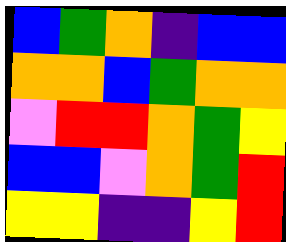[["blue", "green", "orange", "indigo", "blue", "blue"], ["orange", "orange", "blue", "green", "orange", "orange"], ["violet", "red", "red", "orange", "green", "yellow"], ["blue", "blue", "violet", "orange", "green", "red"], ["yellow", "yellow", "indigo", "indigo", "yellow", "red"]]